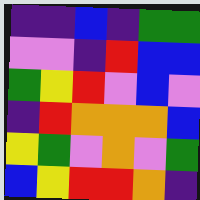[["indigo", "indigo", "blue", "indigo", "green", "green"], ["violet", "violet", "indigo", "red", "blue", "blue"], ["green", "yellow", "red", "violet", "blue", "violet"], ["indigo", "red", "orange", "orange", "orange", "blue"], ["yellow", "green", "violet", "orange", "violet", "green"], ["blue", "yellow", "red", "red", "orange", "indigo"]]